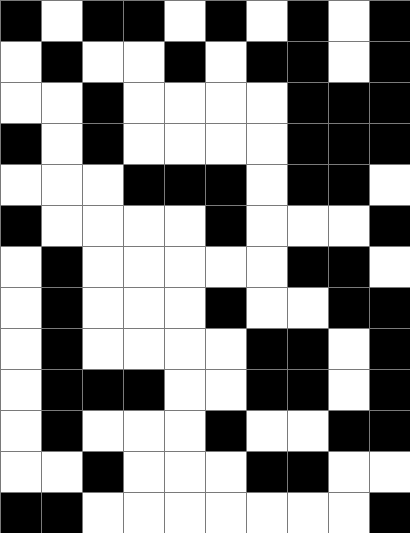[["black", "white", "black", "black", "white", "black", "white", "black", "white", "black"], ["white", "black", "white", "white", "black", "white", "black", "black", "white", "black"], ["white", "white", "black", "white", "white", "white", "white", "black", "black", "black"], ["black", "white", "black", "white", "white", "white", "white", "black", "black", "black"], ["white", "white", "white", "black", "black", "black", "white", "black", "black", "white"], ["black", "white", "white", "white", "white", "black", "white", "white", "white", "black"], ["white", "black", "white", "white", "white", "white", "white", "black", "black", "white"], ["white", "black", "white", "white", "white", "black", "white", "white", "black", "black"], ["white", "black", "white", "white", "white", "white", "black", "black", "white", "black"], ["white", "black", "black", "black", "white", "white", "black", "black", "white", "black"], ["white", "black", "white", "white", "white", "black", "white", "white", "black", "black"], ["white", "white", "black", "white", "white", "white", "black", "black", "white", "white"], ["black", "black", "white", "white", "white", "white", "white", "white", "white", "black"]]